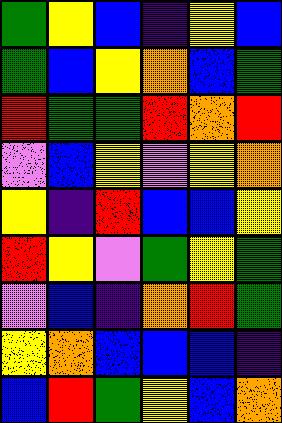[["green", "yellow", "blue", "indigo", "yellow", "blue"], ["green", "blue", "yellow", "orange", "blue", "green"], ["red", "green", "green", "red", "orange", "red"], ["violet", "blue", "yellow", "violet", "yellow", "orange"], ["yellow", "indigo", "red", "blue", "blue", "yellow"], ["red", "yellow", "violet", "green", "yellow", "green"], ["violet", "blue", "indigo", "orange", "red", "green"], ["yellow", "orange", "blue", "blue", "blue", "indigo"], ["blue", "red", "green", "yellow", "blue", "orange"]]